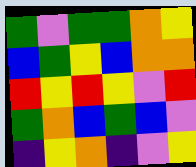[["green", "violet", "green", "green", "orange", "yellow"], ["blue", "green", "yellow", "blue", "orange", "orange"], ["red", "yellow", "red", "yellow", "violet", "red"], ["green", "orange", "blue", "green", "blue", "violet"], ["indigo", "yellow", "orange", "indigo", "violet", "yellow"]]